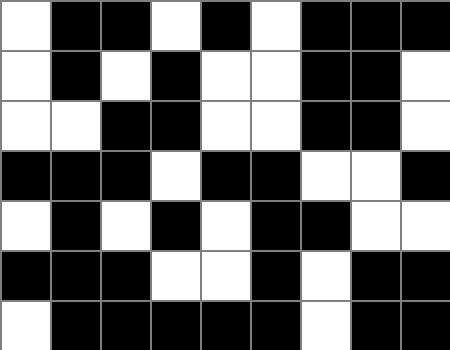[["white", "black", "black", "white", "black", "white", "black", "black", "black"], ["white", "black", "white", "black", "white", "white", "black", "black", "white"], ["white", "white", "black", "black", "white", "white", "black", "black", "white"], ["black", "black", "black", "white", "black", "black", "white", "white", "black"], ["white", "black", "white", "black", "white", "black", "black", "white", "white"], ["black", "black", "black", "white", "white", "black", "white", "black", "black"], ["white", "black", "black", "black", "black", "black", "white", "black", "black"]]